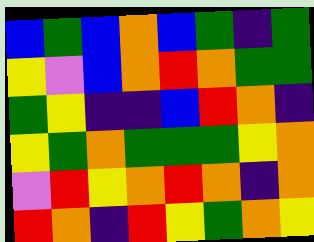[["blue", "green", "blue", "orange", "blue", "green", "indigo", "green"], ["yellow", "violet", "blue", "orange", "red", "orange", "green", "green"], ["green", "yellow", "indigo", "indigo", "blue", "red", "orange", "indigo"], ["yellow", "green", "orange", "green", "green", "green", "yellow", "orange"], ["violet", "red", "yellow", "orange", "red", "orange", "indigo", "orange"], ["red", "orange", "indigo", "red", "yellow", "green", "orange", "yellow"]]